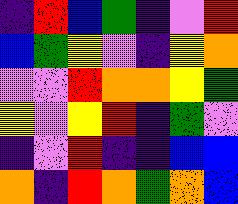[["indigo", "red", "blue", "green", "indigo", "violet", "red"], ["blue", "green", "yellow", "violet", "indigo", "yellow", "orange"], ["violet", "violet", "red", "orange", "orange", "yellow", "green"], ["yellow", "violet", "yellow", "red", "indigo", "green", "violet"], ["indigo", "violet", "red", "indigo", "indigo", "blue", "blue"], ["orange", "indigo", "red", "orange", "green", "orange", "blue"]]